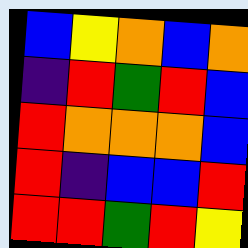[["blue", "yellow", "orange", "blue", "orange"], ["indigo", "red", "green", "red", "blue"], ["red", "orange", "orange", "orange", "blue"], ["red", "indigo", "blue", "blue", "red"], ["red", "red", "green", "red", "yellow"]]